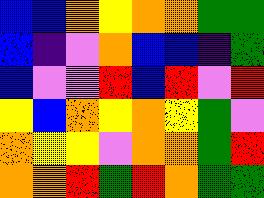[["blue", "blue", "orange", "yellow", "orange", "orange", "green", "green"], ["blue", "indigo", "violet", "orange", "blue", "blue", "indigo", "green"], ["blue", "violet", "violet", "red", "blue", "red", "violet", "red"], ["yellow", "blue", "orange", "yellow", "orange", "yellow", "green", "violet"], ["orange", "yellow", "yellow", "violet", "orange", "orange", "green", "red"], ["orange", "orange", "red", "green", "red", "orange", "green", "green"]]